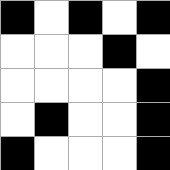[["black", "white", "black", "white", "black"], ["white", "white", "white", "black", "white"], ["white", "white", "white", "white", "black"], ["white", "black", "white", "white", "black"], ["black", "white", "white", "white", "black"]]